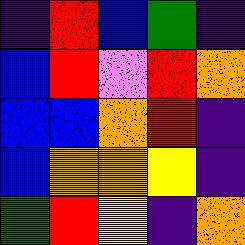[["indigo", "red", "blue", "green", "indigo"], ["blue", "red", "violet", "red", "orange"], ["blue", "blue", "orange", "red", "indigo"], ["blue", "orange", "orange", "yellow", "indigo"], ["green", "red", "yellow", "indigo", "orange"]]